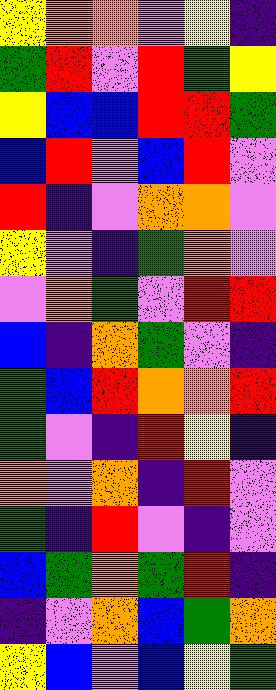[["yellow", "orange", "orange", "violet", "yellow", "indigo"], ["green", "red", "violet", "red", "green", "yellow"], ["yellow", "blue", "blue", "red", "red", "green"], ["blue", "red", "violet", "blue", "red", "violet"], ["red", "indigo", "violet", "orange", "orange", "violet"], ["yellow", "violet", "indigo", "green", "orange", "violet"], ["violet", "orange", "green", "violet", "red", "red"], ["blue", "indigo", "orange", "green", "violet", "indigo"], ["green", "blue", "red", "orange", "orange", "red"], ["green", "violet", "indigo", "red", "yellow", "indigo"], ["orange", "violet", "orange", "indigo", "red", "violet"], ["green", "indigo", "red", "violet", "indigo", "violet"], ["blue", "green", "orange", "green", "red", "indigo"], ["indigo", "violet", "orange", "blue", "green", "orange"], ["yellow", "blue", "violet", "blue", "yellow", "green"]]